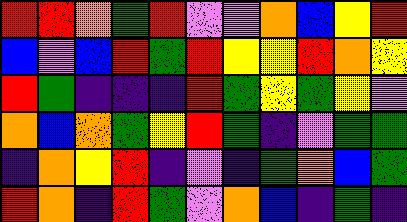[["red", "red", "orange", "green", "red", "violet", "violet", "orange", "blue", "yellow", "red"], ["blue", "violet", "blue", "red", "green", "red", "yellow", "yellow", "red", "orange", "yellow"], ["red", "green", "indigo", "indigo", "indigo", "red", "green", "yellow", "green", "yellow", "violet"], ["orange", "blue", "orange", "green", "yellow", "red", "green", "indigo", "violet", "green", "green"], ["indigo", "orange", "yellow", "red", "indigo", "violet", "indigo", "green", "orange", "blue", "green"], ["red", "orange", "indigo", "red", "green", "violet", "orange", "blue", "indigo", "green", "indigo"]]